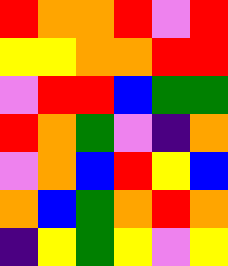[["red", "orange", "orange", "red", "violet", "red"], ["yellow", "yellow", "orange", "orange", "red", "red"], ["violet", "red", "red", "blue", "green", "green"], ["red", "orange", "green", "violet", "indigo", "orange"], ["violet", "orange", "blue", "red", "yellow", "blue"], ["orange", "blue", "green", "orange", "red", "orange"], ["indigo", "yellow", "green", "yellow", "violet", "yellow"]]